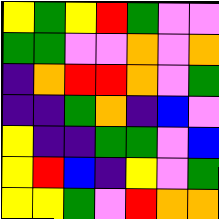[["yellow", "green", "yellow", "red", "green", "violet", "violet"], ["green", "green", "violet", "violet", "orange", "violet", "orange"], ["indigo", "orange", "red", "red", "orange", "violet", "green"], ["indigo", "indigo", "green", "orange", "indigo", "blue", "violet"], ["yellow", "indigo", "indigo", "green", "green", "violet", "blue"], ["yellow", "red", "blue", "indigo", "yellow", "violet", "green"], ["yellow", "yellow", "green", "violet", "red", "orange", "orange"]]